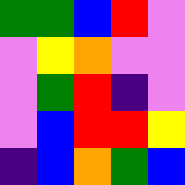[["green", "green", "blue", "red", "violet"], ["violet", "yellow", "orange", "violet", "violet"], ["violet", "green", "red", "indigo", "violet"], ["violet", "blue", "red", "red", "yellow"], ["indigo", "blue", "orange", "green", "blue"]]